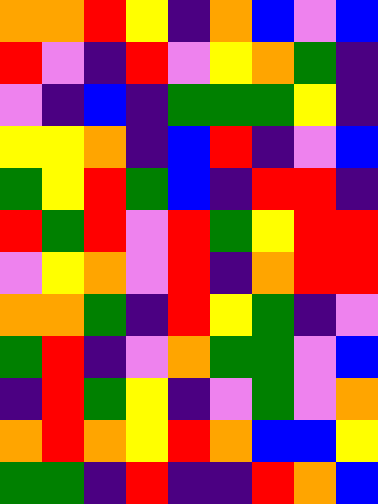[["orange", "orange", "red", "yellow", "indigo", "orange", "blue", "violet", "blue"], ["red", "violet", "indigo", "red", "violet", "yellow", "orange", "green", "indigo"], ["violet", "indigo", "blue", "indigo", "green", "green", "green", "yellow", "indigo"], ["yellow", "yellow", "orange", "indigo", "blue", "red", "indigo", "violet", "blue"], ["green", "yellow", "red", "green", "blue", "indigo", "red", "red", "indigo"], ["red", "green", "red", "violet", "red", "green", "yellow", "red", "red"], ["violet", "yellow", "orange", "violet", "red", "indigo", "orange", "red", "red"], ["orange", "orange", "green", "indigo", "red", "yellow", "green", "indigo", "violet"], ["green", "red", "indigo", "violet", "orange", "green", "green", "violet", "blue"], ["indigo", "red", "green", "yellow", "indigo", "violet", "green", "violet", "orange"], ["orange", "red", "orange", "yellow", "red", "orange", "blue", "blue", "yellow"], ["green", "green", "indigo", "red", "indigo", "indigo", "red", "orange", "blue"]]